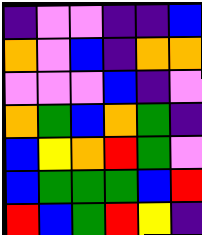[["indigo", "violet", "violet", "indigo", "indigo", "blue"], ["orange", "violet", "blue", "indigo", "orange", "orange"], ["violet", "violet", "violet", "blue", "indigo", "violet"], ["orange", "green", "blue", "orange", "green", "indigo"], ["blue", "yellow", "orange", "red", "green", "violet"], ["blue", "green", "green", "green", "blue", "red"], ["red", "blue", "green", "red", "yellow", "indigo"]]